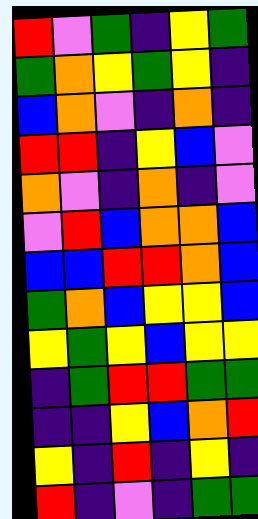[["red", "violet", "green", "indigo", "yellow", "green"], ["green", "orange", "yellow", "green", "yellow", "indigo"], ["blue", "orange", "violet", "indigo", "orange", "indigo"], ["red", "red", "indigo", "yellow", "blue", "violet"], ["orange", "violet", "indigo", "orange", "indigo", "violet"], ["violet", "red", "blue", "orange", "orange", "blue"], ["blue", "blue", "red", "red", "orange", "blue"], ["green", "orange", "blue", "yellow", "yellow", "blue"], ["yellow", "green", "yellow", "blue", "yellow", "yellow"], ["indigo", "green", "red", "red", "green", "green"], ["indigo", "indigo", "yellow", "blue", "orange", "red"], ["yellow", "indigo", "red", "indigo", "yellow", "indigo"], ["red", "indigo", "violet", "indigo", "green", "green"]]